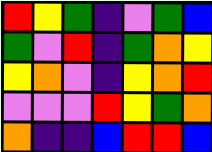[["red", "yellow", "green", "indigo", "violet", "green", "blue"], ["green", "violet", "red", "indigo", "green", "orange", "yellow"], ["yellow", "orange", "violet", "indigo", "yellow", "orange", "red"], ["violet", "violet", "violet", "red", "yellow", "green", "orange"], ["orange", "indigo", "indigo", "blue", "red", "red", "blue"]]